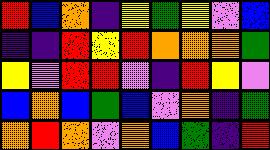[["red", "blue", "orange", "indigo", "yellow", "green", "yellow", "violet", "blue"], ["indigo", "indigo", "red", "yellow", "red", "orange", "orange", "orange", "green"], ["yellow", "violet", "red", "red", "violet", "indigo", "red", "yellow", "violet"], ["blue", "orange", "blue", "green", "blue", "violet", "orange", "indigo", "green"], ["orange", "red", "orange", "violet", "orange", "blue", "green", "indigo", "red"]]